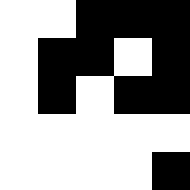[["white", "white", "black", "black", "black"], ["white", "black", "black", "white", "black"], ["white", "black", "white", "black", "black"], ["white", "white", "white", "white", "white"], ["white", "white", "white", "white", "black"]]